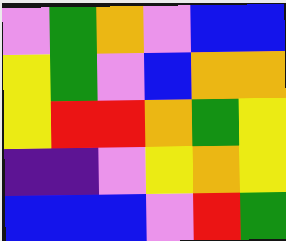[["violet", "green", "orange", "violet", "blue", "blue"], ["yellow", "green", "violet", "blue", "orange", "orange"], ["yellow", "red", "red", "orange", "green", "yellow"], ["indigo", "indigo", "violet", "yellow", "orange", "yellow"], ["blue", "blue", "blue", "violet", "red", "green"]]